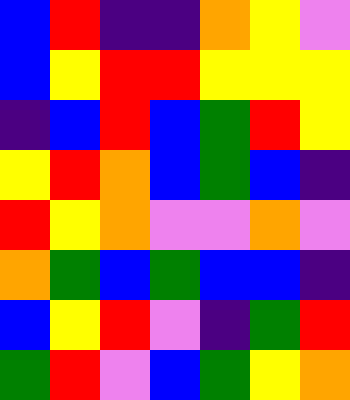[["blue", "red", "indigo", "indigo", "orange", "yellow", "violet"], ["blue", "yellow", "red", "red", "yellow", "yellow", "yellow"], ["indigo", "blue", "red", "blue", "green", "red", "yellow"], ["yellow", "red", "orange", "blue", "green", "blue", "indigo"], ["red", "yellow", "orange", "violet", "violet", "orange", "violet"], ["orange", "green", "blue", "green", "blue", "blue", "indigo"], ["blue", "yellow", "red", "violet", "indigo", "green", "red"], ["green", "red", "violet", "blue", "green", "yellow", "orange"]]